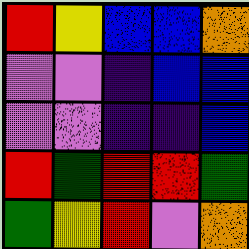[["red", "yellow", "blue", "blue", "orange"], ["violet", "violet", "indigo", "blue", "blue"], ["violet", "violet", "indigo", "indigo", "blue"], ["red", "green", "red", "red", "green"], ["green", "yellow", "red", "violet", "orange"]]